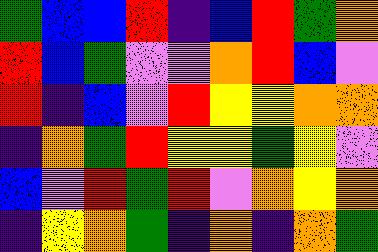[["green", "blue", "blue", "red", "indigo", "blue", "red", "green", "orange"], ["red", "blue", "green", "violet", "violet", "orange", "red", "blue", "violet"], ["red", "indigo", "blue", "violet", "red", "yellow", "yellow", "orange", "orange"], ["indigo", "orange", "green", "red", "yellow", "yellow", "green", "yellow", "violet"], ["blue", "violet", "red", "green", "red", "violet", "orange", "yellow", "orange"], ["indigo", "yellow", "orange", "green", "indigo", "orange", "indigo", "orange", "green"]]